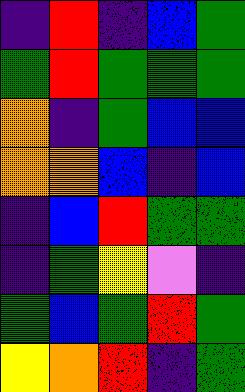[["indigo", "red", "indigo", "blue", "green"], ["green", "red", "green", "green", "green"], ["orange", "indigo", "green", "blue", "blue"], ["orange", "orange", "blue", "indigo", "blue"], ["indigo", "blue", "red", "green", "green"], ["indigo", "green", "yellow", "violet", "indigo"], ["green", "blue", "green", "red", "green"], ["yellow", "orange", "red", "indigo", "green"]]